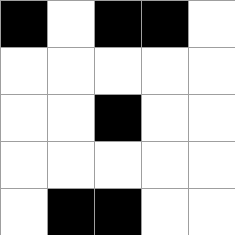[["black", "white", "black", "black", "white"], ["white", "white", "white", "white", "white"], ["white", "white", "black", "white", "white"], ["white", "white", "white", "white", "white"], ["white", "black", "black", "white", "white"]]